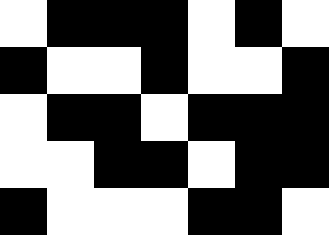[["white", "black", "black", "black", "white", "black", "white"], ["black", "white", "white", "black", "white", "white", "black"], ["white", "black", "black", "white", "black", "black", "black"], ["white", "white", "black", "black", "white", "black", "black"], ["black", "white", "white", "white", "black", "black", "white"]]